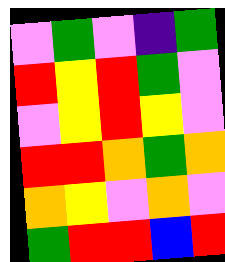[["violet", "green", "violet", "indigo", "green"], ["red", "yellow", "red", "green", "violet"], ["violet", "yellow", "red", "yellow", "violet"], ["red", "red", "orange", "green", "orange"], ["orange", "yellow", "violet", "orange", "violet"], ["green", "red", "red", "blue", "red"]]